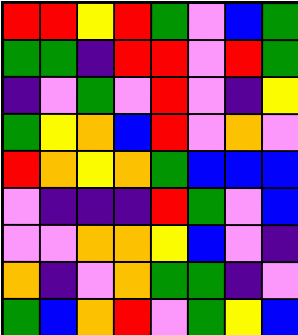[["red", "red", "yellow", "red", "green", "violet", "blue", "green"], ["green", "green", "indigo", "red", "red", "violet", "red", "green"], ["indigo", "violet", "green", "violet", "red", "violet", "indigo", "yellow"], ["green", "yellow", "orange", "blue", "red", "violet", "orange", "violet"], ["red", "orange", "yellow", "orange", "green", "blue", "blue", "blue"], ["violet", "indigo", "indigo", "indigo", "red", "green", "violet", "blue"], ["violet", "violet", "orange", "orange", "yellow", "blue", "violet", "indigo"], ["orange", "indigo", "violet", "orange", "green", "green", "indigo", "violet"], ["green", "blue", "orange", "red", "violet", "green", "yellow", "blue"]]